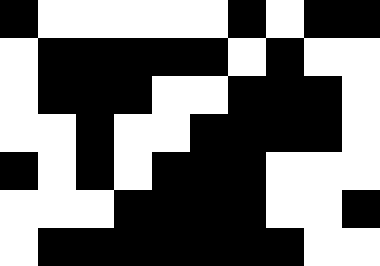[["black", "white", "white", "white", "white", "white", "black", "white", "black", "black"], ["white", "black", "black", "black", "black", "black", "white", "black", "white", "white"], ["white", "black", "black", "black", "white", "white", "black", "black", "black", "white"], ["white", "white", "black", "white", "white", "black", "black", "black", "black", "white"], ["black", "white", "black", "white", "black", "black", "black", "white", "white", "white"], ["white", "white", "white", "black", "black", "black", "black", "white", "white", "black"], ["white", "black", "black", "black", "black", "black", "black", "black", "white", "white"]]